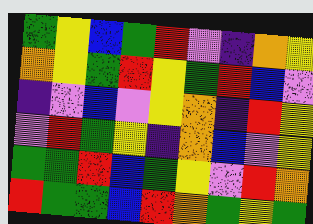[["green", "yellow", "blue", "green", "red", "violet", "indigo", "orange", "yellow"], ["orange", "yellow", "green", "red", "yellow", "green", "red", "blue", "violet"], ["indigo", "violet", "blue", "violet", "yellow", "orange", "indigo", "red", "yellow"], ["violet", "red", "green", "yellow", "indigo", "orange", "blue", "violet", "yellow"], ["green", "green", "red", "blue", "green", "yellow", "violet", "red", "orange"], ["red", "green", "green", "blue", "red", "orange", "green", "yellow", "green"]]